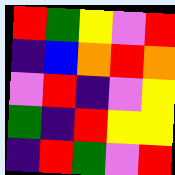[["red", "green", "yellow", "violet", "red"], ["indigo", "blue", "orange", "red", "orange"], ["violet", "red", "indigo", "violet", "yellow"], ["green", "indigo", "red", "yellow", "yellow"], ["indigo", "red", "green", "violet", "red"]]